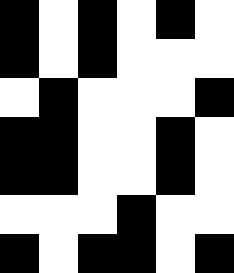[["black", "white", "black", "white", "black", "white"], ["black", "white", "black", "white", "white", "white"], ["white", "black", "white", "white", "white", "black"], ["black", "black", "white", "white", "black", "white"], ["black", "black", "white", "white", "black", "white"], ["white", "white", "white", "black", "white", "white"], ["black", "white", "black", "black", "white", "black"]]